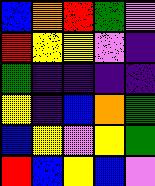[["blue", "orange", "red", "green", "violet"], ["red", "yellow", "yellow", "violet", "indigo"], ["green", "indigo", "indigo", "indigo", "indigo"], ["yellow", "indigo", "blue", "orange", "green"], ["blue", "yellow", "violet", "yellow", "green"], ["red", "blue", "yellow", "blue", "violet"]]